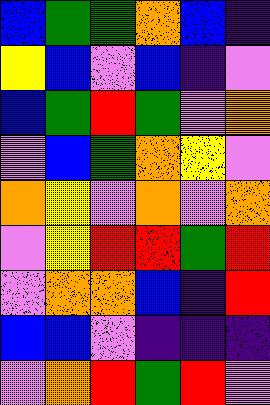[["blue", "green", "green", "orange", "blue", "indigo"], ["yellow", "blue", "violet", "blue", "indigo", "violet"], ["blue", "green", "red", "green", "violet", "orange"], ["violet", "blue", "green", "orange", "yellow", "violet"], ["orange", "yellow", "violet", "orange", "violet", "orange"], ["violet", "yellow", "red", "red", "green", "red"], ["violet", "orange", "orange", "blue", "indigo", "red"], ["blue", "blue", "violet", "indigo", "indigo", "indigo"], ["violet", "orange", "red", "green", "red", "violet"]]